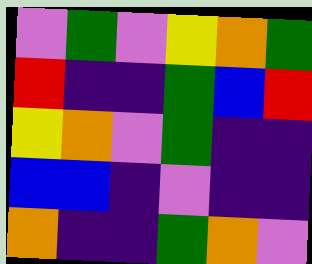[["violet", "green", "violet", "yellow", "orange", "green"], ["red", "indigo", "indigo", "green", "blue", "red"], ["yellow", "orange", "violet", "green", "indigo", "indigo"], ["blue", "blue", "indigo", "violet", "indigo", "indigo"], ["orange", "indigo", "indigo", "green", "orange", "violet"]]